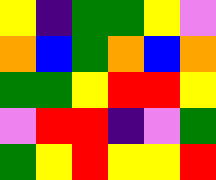[["yellow", "indigo", "green", "green", "yellow", "violet"], ["orange", "blue", "green", "orange", "blue", "orange"], ["green", "green", "yellow", "red", "red", "yellow"], ["violet", "red", "red", "indigo", "violet", "green"], ["green", "yellow", "red", "yellow", "yellow", "red"]]